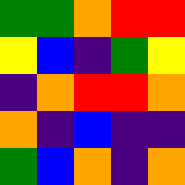[["green", "green", "orange", "red", "red"], ["yellow", "blue", "indigo", "green", "yellow"], ["indigo", "orange", "red", "red", "orange"], ["orange", "indigo", "blue", "indigo", "indigo"], ["green", "blue", "orange", "indigo", "orange"]]